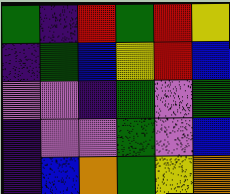[["green", "indigo", "red", "green", "red", "yellow"], ["indigo", "green", "blue", "yellow", "red", "blue"], ["violet", "violet", "indigo", "green", "violet", "green"], ["indigo", "violet", "violet", "green", "violet", "blue"], ["indigo", "blue", "orange", "green", "yellow", "orange"]]